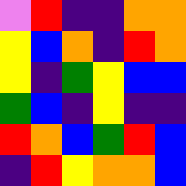[["violet", "red", "indigo", "indigo", "orange", "orange"], ["yellow", "blue", "orange", "indigo", "red", "orange"], ["yellow", "indigo", "green", "yellow", "blue", "blue"], ["green", "blue", "indigo", "yellow", "indigo", "indigo"], ["red", "orange", "blue", "green", "red", "blue"], ["indigo", "red", "yellow", "orange", "orange", "blue"]]